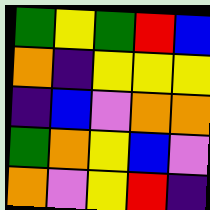[["green", "yellow", "green", "red", "blue"], ["orange", "indigo", "yellow", "yellow", "yellow"], ["indigo", "blue", "violet", "orange", "orange"], ["green", "orange", "yellow", "blue", "violet"], ["orange", "violet", "yellow", "red", "indigo"]]